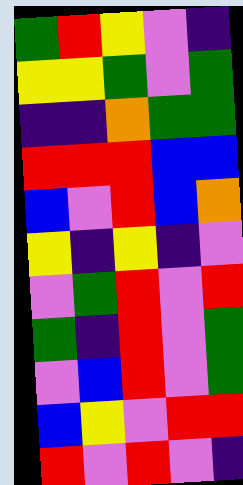[["green", "red", "yellow", "violet", "indigo"], ["yellow", "yellow", "green", "violet", "green"], ["indigo", "indigo", "orange", "green", "green"], ["red", "red", "red", "blue", "blue"], ["blue", "violet", "red", "blue", "orange"], ["yellow", "indigo", "yellow", "indigo", "violet"], ["violet", "green", "red", "violet", "red"], ["green", "indigo", "red", "violet", "green"], ["violet", "blue", "red", "violet", "green"], ["blue", "yellow", "violet", "red", "red"], ["red", "violet", "red", "violet", "indigo"]]